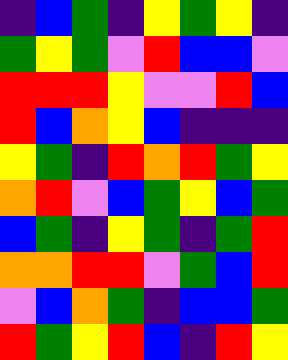[["indigo", "blue", "green", "indigo", "yellow", "green", "yellow", "indigo"], ["green", "yellow", "green", "violet", "red", "blue", "blue", "violet"], ["red", "red", "red", "yellow", "violet", "violet", "red", "blue"], ["red", "blue", "orange", "yellow", "blue", "indigo", "indigo", "indigo"], ["yellow", "green", "indigo", "red", "orange", "red", "green", "yellow"], ["orange", "red", "violet", "blue", "green", "yellow", "blue", "green"], ["blue", "green", "indigo", "yellow", "green", "indigo", "green", "red"], ["orange", "orange", "red", "red", "violet", "green", "blue", "red"], ["violet", "blue", "orange", "green", "indigo", "blue", "blue", "green"], ["red", "green", "yellow", "red", "blue", "indigo", "red", "yellow"]]